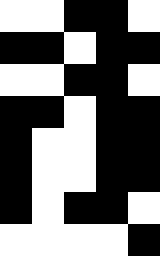[["white", "white", "black", "black", "white"], ["black", "black", "white", "black", "black"], ["white", "white", "black", "black", "white"], ["black", "black", "white", "black", "black"], ["black", "white", "white", "black", "black"], ["black", "white", "white", "black", "black"], ["black", "white", "black", "black", "white"], ["white", "white", "white", "white", "black"]]